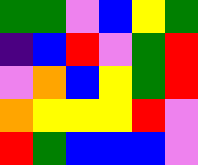[["green", "green", "violet", "blue", "yellow", "green"], ["indigo", "blue", "red", "violet", "green", "red"], ["violet", "orange", "blue", "yellow", "green", "red"], ["orange", "yellow", "yellow", "yellow", "red", "violet"], ["red", "green", "blue", "blue", "blue", "violet"]]